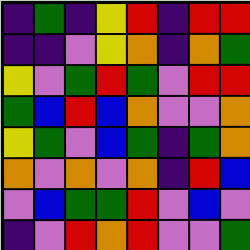[["indigo", "green", "indigo", "yellow", "red", "indigo", "red", "red"], ["indigo", "indigo", "violet", "yellow", "orange", "indigo", "orange", "green"], ["yellow", "violet", "green", "red", "green", "violet", "red", "red"], ["green", "blue", "red", "blue", "orange", "violet", "violet", "orange"], ["yellow", "green", "violet", "blue", "green", "indigo", "green", "orange"], ["orange", "violet", "orange", "violet", "orange", "indigo", "red", "blue"], ["violet", "blue", "green", "green", "red", "violet", "blue", "violet"], ["indigo", "violet", "red", "orange", "red", "violet", "violet", "green"]]